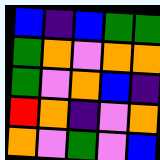[["blue", "indigo", "blue", "green", "green"], ["green", "orange", "violet", "orange", "orange"], ["green", "violet", "orange", "blue", "indigo"], ["red", "orange", "indigo", "violet", "orange"], ["orange", "violet", "green", "violet", "blue"]]